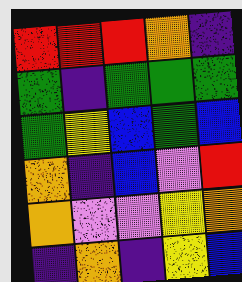[["red", "red", "red", "orange", "indigo"], ["green", "indigo", "green", "green", "green"], ["green", "yellow", "blue", "green", "blue"], ["orange", "indigo", "blue", "violet", "red"], ["orange", "violet", "violet", "yellow", "orange"], ["indigo", "orange", "indigo", "yellow", "blue"]]